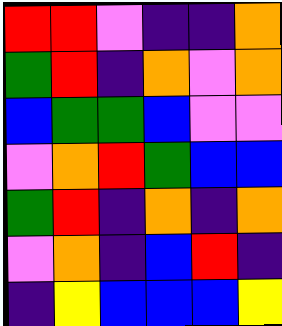[["red", "red", "violet", "indigo", "indigo", "orange"], ["green", "red", "indigo", "orange", "violet", "orange"], ["blue", "green", "green", "blue", "violet", "violet"], ["violet", "orange", "red", "green", "blue", "blue"], ["green", "red", "indigo", "orange", "indigo", "orange"], ["violet", "orange", "indigo", "blue", "red", "indigo"], ["indigo", "yellow", "blue", "blue", "blue", "yellow"]]